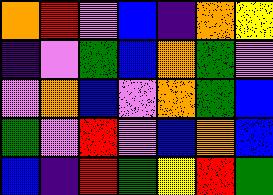[["orange", "red", "violet", "blue", "indigo", "orange", "yellow"], ["indigo", "violet", "green", "blue", "orange", "green", "violet"], ["violet", "orange", "blue", "violet", "orange", "green", "blue"], ["green", "violet", "red", "violet", "blue", "orange", "blue"], ["blue", "indigo", "red", "green", "yellow", "red", "green"]]